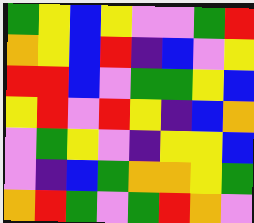[["green", "yellow", "blue", "yellow", "violet", "violet", "green", "red"], ["orange", "yellow", "blue", "red", "indigo", "blue", "violet", "yellow"], ["red", "red", "blue", "violet", "green", "green", "yellow", "blue"], ["yellow", "red", "violet", "red", "yellow", "indigo", "blue", "orange"], ["violet", "green", "yellow", "violet", "indigo", "yellow", "yellow", "blue"], ["violet", "indigo", "blue", "green", "orange", "orange", "yellow", "green"], ["orange", "red", "green", "violet", "green", "red", "orange", "violet"]]